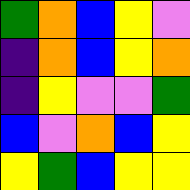[["green", "orange", "blue", "yellow", "violet"], ["indigo", "orange", "blue", "yellow", "orange"], ["indigo", "yellow", "violet", "violet", "green"], ["blue", "violet", "orange", "blue", "yellow"], ["yellow", "green", "blue", "yellow", "yellow"]]